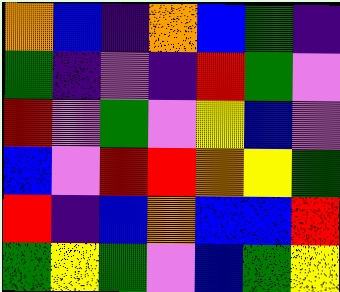[["orange", "blue", "indigo", "orange", "blue", "green", "indigo"], ["green", "indigo", "violet", "indigo", "red", "green", "violet"], ["red", "violet", "green", "violet", "yellow", "blue", "violet"], ["blue", "violet", "red", "red", "orange", "yellow", "green"], ["red", "indigo", "blue", "orange", "blue", "blue", "red"], ["green", "yellow", "green", "violet", "blue", "green", "yellow"]]